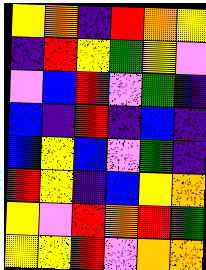[["yellow", "orange", "indigo", "red", "orange", "yellow"], ["indigo", "red", "yellow", "green", "yellow", "violet"], ["violet", "blue", "red", "violet", "green", "indigo"], ["blue", "indigo", "red", "indigo", "blue", "indigo"], ["blue", "yellow", "blue", "violet", "green", "indigo"], ["red", "yellow", "indigo", "blue", "yellow", "orange"], ["yellow", "violet", "red", "orange", "red", "green"], ["yellow", "yellow", "red", "violet", "orange", "orange"]]